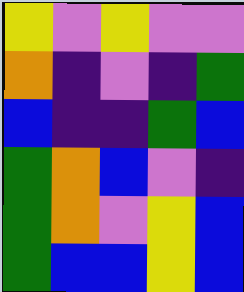[["yellow", "violet", "yellow", "violet", "violet"], ["orange", "indigo", "violet", "indigo", "green"], ["blue", "indigo", "indigo", "green", "blue"], ["green", "orange", "blue", "violet", "indigo"], ["green", "orange", "violet", "yellow", "blue"], ["green", "blue", "blue", "yellow", "blue"]]